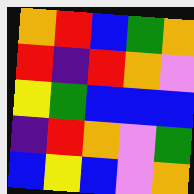[["orange", "red", "blue", "green", "orange"], ["red", "indigo", "red", "orange", "violet"], ["yellow", "green", "blue", "blue", "blue"], ["indigo", "red", "orange", "violet", "green"], ["blue", "yellow", "blue", "violet", "orange"]]